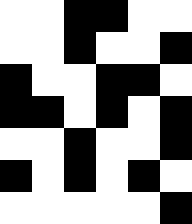[["white", "white", "black", "black", "white", "white"], ["white", "white", "black", "white", "white", "black"], ["black", "white", "white", "black", "black", "white"], ["black", "black", "white", "black", "white", "black"], ["white", "white", "black", "white", "white", "black"], ["black", "white", "black", "white", "black", "white"], ["white", "white", "white", "white", "white", "black"]]